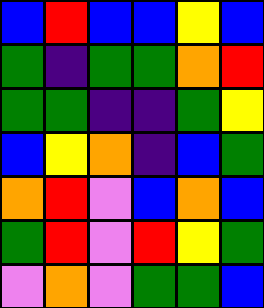[["blue", "red", "blue", "blue", "yellow", "blue"], ["green", "indigo", "green", "green", "orange", "red"], ["green", "green", "indigo", "indigo", "green", "yellow"], ["blue", "yellow", "orange", "indigo", "blue", "green"], ["orange", "red", "violet", "blue", "orange", "blue"], ["green", "red", "violet", "red", "yellow", "green"], ["violet", "orange", "violet", "green", "green", "blue"]]